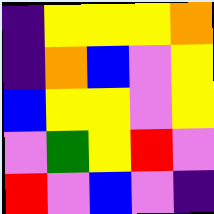[["indigo", "yellow", "yellow", "yellow", "orange"], ["indigo", "orange", "blue", "violet", "yellow"], ["blue", "yellow", "yellow", "violet", "yellow"], ["violet", "green", "yellow", "red", "violet"], ["red", "violet", "blue", "violet", "indigo"]]